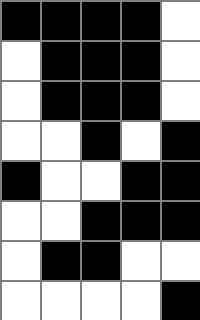[["black", "black", "black", "black", "white"], ["white", "black", "black", "black", "white"], ["white", "black", "black", "black", "white"], ["white", "white", "black", "white", "black"], ["black", "white", "white", "black", "black"], ["white", "white", "black", "black", "black"], ["white", "black", "black", "white", "white"], ["white", "white", "white", "white", "black"]]